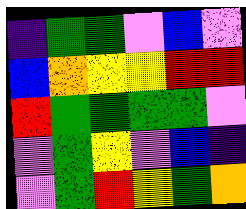[["indigo", "green", "green", "violet", "blue", "violet"], ["blue", "orange", "yellow", "yellow", "red", "red"], ["red", "green", "green", "green", "green", "violet"], ["violet", "green", "yellow", "violet", "blue", "indigo"], ["violet", "green", "red", "yellow", "green", "orange"]]